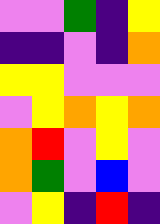[["violet", "violet", "green", "indigo", "yellow"], ["indigo", "indigo", "violet", "indigo", "orange"], ["yellow", "yellow", "violet", "violet", "violet"], ["violet", "yellow", "orange", "yellow", "orange"], ["orange", "red", "violet", "yellow", "violet"], ["orange", "green", "violet", "blue", "violet"], ["violet", "yellow", "indigo", "red", "indigo"]]